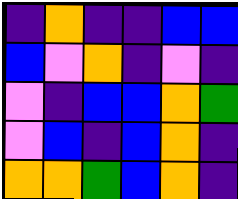[["indigo", "orange", "indigo", "indigo", "blue", "blue"], ["blue", "violet", "orange", "indigo", "violet", "indigo"], ["violet", "indigo", "blue", "blue", "orange", "green"], ["violet", "blue", "indigo", "blue", "orange", "indigo"], ["orange", "orange", "green", "blue", "orange", "indigo"]]